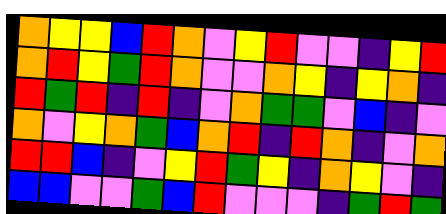[["orange", "yellow", "yellow", "blue", "red", "orange", "violet", "yellow", "red", "violet", "violet", "indigo", "yellow", "red"], ["orange", "red", "yellow", "green", "red", "orange", "violet", "violet", "orange", "yellow", "indigo", "yellow", "orange", "indigo"], ["red", "green", "red", "indigo", "red", "indigo", "violet", "orange", "green", "green", "violet", "blue", "indigo", "violet"], ["orange", "violet", "yellow", "orange", "green", "blue", "orange", "red", "indigo", "red", "orange", "indigo", "violet", "orange"], ["red", "red", "blue", "indigo", "violet", "yellow", "red", "green", "yellow", "indigo", "orange", "yellow", "violet", "indigo"], ["blue", "blue", "violet", "violet", "green", "blue", "red", "violet", "violet", "violet", "indigo", "green", "red", "green"]]